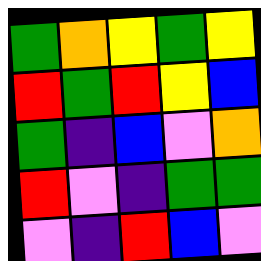[["green", "orange", "yellow", "green", "yellow"], ["red", "green", "red", "yellow", "blue"], ["green", "indigo", "blue", "violet", "orange"], ["red", "violet", "indigo", "green", "green"], ["violet", "indigo", "red", "blue", "violet"]]